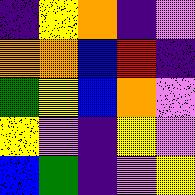[["indigo", "yellow", "orange", "indigo", "violet"], ["orange", "orange", "blue", "red", "indigo"], ["green", "yellow", "blue", "orange", "violet"], ["yellow", "violet", "indigo", "yellow", "violet"], ["blue", "green", "indigo", "violet", "yellow"]]